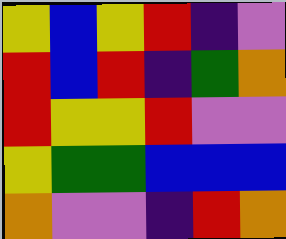[["yellow", "blue", "yellow", "red", "indigo", "violet"], ["red", "blue", "red", "indigo", "green", "orange"], ["red", "yellow", "yellow", "red", "violet", "violet"], ["yellow", "green", "green", "blue", "blue", "blue"], ["orange", "violet", "violet", "indigo", "red", "orange"]]